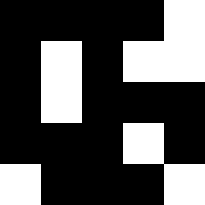[["black", "black", "black", "black", "white"], ["black", "white", "black", "white", "white"], ["black", "white", "black", "black", "black"], ["black", "black", "black", "white", "black"], ["white", "black", "black", "black", "white"]]